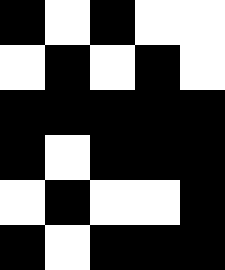[["black", "white", "black", "white", "white"], ["white", "black", "white", "black", "white"], ["black", "black", "black", "black", "black"], ["black", "white", "black", "black", "black"], ["white", "black", "white", "white", "black"], ["black", "white", "black", "black", "black"]]